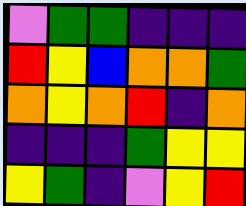[["violet", "green", "green", "indigo", "indigo", "indigo"], ["red", "yellow", "blue", "orange", "orange", "green"], ["orange", "yellow", "orange", "red", "indigo", "orange"], ["indigo", "indigo", "indigo", "green", "yellow", "yellow"], ["yellow", "green", "indigo", "violet", "yellow", "red"]]